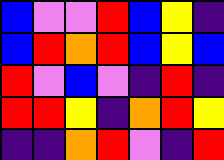[["blue", "violet", "violet", "red", "blue", "yellow", "indigo"], ["blue", "red", "orange", "red", "blue", "yellow", "blue"], ["red", "violet", "blue", "violet", "indigo", "red", "indigo"], ["red", "red", "yellow", "indigo", "orange", "red", "yellow"], ["indigo", "indigo", "orange", "red", "violet", "indigo", "red"]]